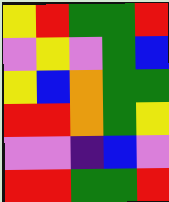[["yellow", "red", "green", "green", "red"], ["violet", "yellow", "violet", "green", "blue"], ["yellow", "blue", "orange", "green", "green"], ["red", "red", "orange", "green", "yellow"], ["violet", "violet", "indigo", "blue", "violet"], ["red", "red", "green", "green", "red"]]